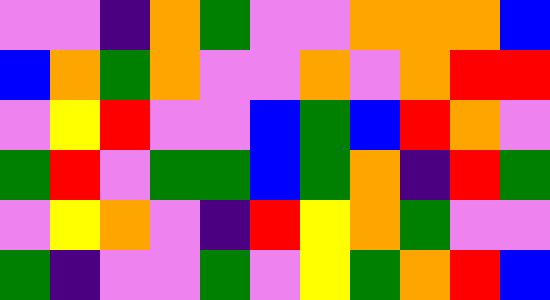[["violet", "violet", "indigo", "orange", "green", "violet", "violet", "orange", "orange", "orange", "blue"], ["blue", "orange", "green", "orange", "violet", "violet", "orange", "violet", "orange", "red", "red"], ["violet", "yellow", "red", "violet", "violet", "blue", "green", "blue", "red", "orange", "violet"], ["green", "red", "violet", "green", "green", "blue", "green", "orange", "indigo", "red", "green"], ["violet", "yellow", "orange", "violet", "indigo", "red", "yellow", "orange", "green", "violet", "violet"], ["green", "indigo", "violet", "violet", "green", "violet", "yellow", "green", "orange", "red", "blue"]]